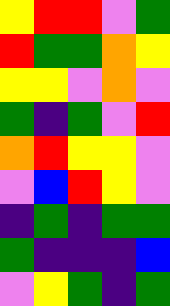[["yellow", "red", "red", "violet", "green"], ["red", "green", "green", "orange", "yellow"], ["yellow", "yellow", "violet", "orange", "violet"], ["green", "indigo", "green", "violet", "red"], ["orange", "red", "yellow", "yellow", "violet"], ["violet", "blue", "red", "yellow", "violet"], ["indigo", "green", "indigo", "green", "green"], ["green", "indigo", "indigo", "indigo", "blue"], ["violet", "yellow", "green", "indigo", "green"]]